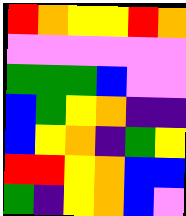[["red", "orange", "yellow", "yellow", "red", "orange"], ["violet", "violet", "violet", "violet", "violet", "violet"], ["green", "green", "green", "blue", "violet", "violet"], ["blue", "green", "yellow", "orange", "indigo", "indigo"], ["blue", "yellow", "orange", "indigo", "green", "yellow"], ["red", "red", "yellow", "orange", "blue", "blue"], ["green", "indigo", "yellow", "orange", "blue", "violet"]]